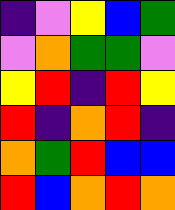[["indigo", "violet", "yellow", "blue", "green"], ["violet", "orange", "green", "green", "violet"], ["yellow", "red", "indigo", "red", "yellow"], ["red", "indigo", "orange", "red", "indigo"], ["orange", "green", "red", "blue", "blue"], ["red", "blue", "orange", "red", "orange"]]